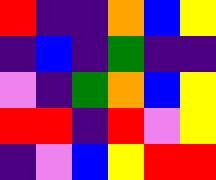[["red", "indigo", "indigo", "orange", "blue", "yellow"], ["indigo", "blue", "indigo", "green", "indigo", "indigo"], ["violet", "indigo", "green", "orange", "blue", "yellow"], ["red", "red", "indigo", "red", "violet", "yellow"], ["indigo", "violet", "blue", "yellow", "red", "red"]]